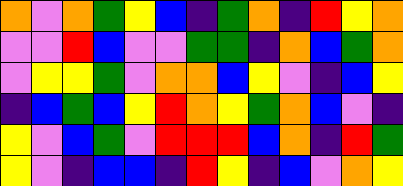[["orange", "violet", "orange", "green", "yellow", "blue", "indigo", "green", "orange", "indigo", "red", "yellow", "orange"], ["violet", "violet", "red", "blue", "violet", "violet", "green", "green", "indigo", "orange", "blue", "green", "orange"], ["violet", "yellow", "yellow", "green", "violet", "orange", "orange", "blue", "yellow", "violet", "indigo", "blue", "yellow"], ["indigo", "blue", "green", "blue", "yellow", "red", "orange", "yellow", "green", "orange", "blue", "violet", "indigo"], ["yellow", "violet", "blue", "green", "violet", "red", "red", "red", "blue", "orange", "indigo", "red", "green"], ["yellow", "violet", "indigo", "blue", "blue", "indigo", "red", "yellow", "indigo", "blue", "violet", "orange", "yellow"]]